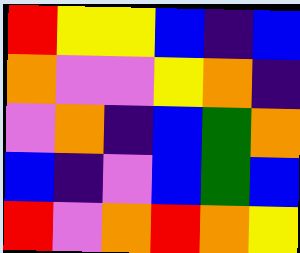[["red", "yellow", "yellow", "blue", "indigo", "blue"], ["orange", "violet", "violet", "yellow", "orange", "indigo"], ["violet", "orange", "indigo", "blue", "green", "orange"], ["blue", "indigo", "violet", "blue", "green", "blue"], ["red", "violet", "orange", "red", "orange", "yellow"]]